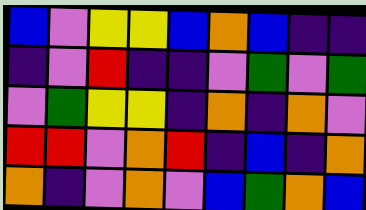[["blue", "violet", "yellow", "yellow", "blue", "orange", "blue", "indigo", "indigo"], ["indigo", "violet", "red", "indigo", "indigo", "violet", "green", "violet", "green"], ["violet", "green", "yellow", "yellow", "indigo", "orange", "indigo", "orange", "violet"], ["red", "red", "violet", "orange", "red", "indigo", "blue", "indigo", "orange"], ["orange", "indigo", "violet", "orange", "violet", "blue", "green", "orange", "blue"]]